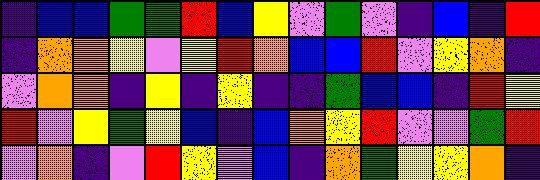[["indigo", "blue", "blue", "green", "green", "red", "blue", "yellow", "violet", "green", "violet", "indigo", "blue", "indigo", "red"], ["indigo", "orange", "orange", "yellow", "violet", "yellow", "red", "orange", "blue", "blue", "red", "violet", "yellow", "orange", "indigo"], ["violet", "orange", "orange", "indigo", "yellow", "indigo", "yellow", "indigo", "indigo", "green", "blue", "blue", "indigo", "red", "yellow"], ["red", "violet", "yellow", "green", "yellow", "blue", "indigo", "blue", "orange", "yellow", "red", "violet", "violet", "green", "red"], ["violet", "orange", "indigo", "violet", "red", "yellow", "violet", "blue", "indigo", "orange", "green", "yellow", "yellow", "orange", "indigo"]]